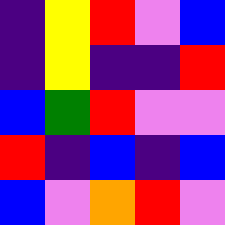[["indigo", "yellow", "red", "violet", "blue"], ["indigo", "yellow", "indigo", "indigo", "red"], ["blue", "green", "red", "violet", "violet"], ["red", "indigo", "blue", "indigo", "blue"], ["blue", "violet", "orange", "red", "violet"]]